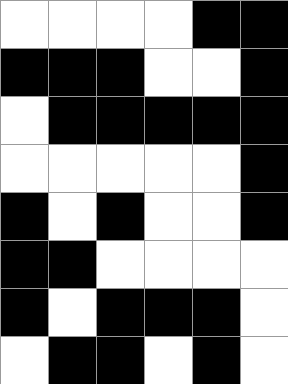[["white", "white", "white", "white", "black", "black"], ["black", "black", "black", "white", "white", "black"], ["white", "black", "black", "black", "black", "black"], ["white", "white", "white", "white", "white", "black"], ["black", "white", "black", "white", "white", "black"], ["black", "black", "white", "white", "white", "white"], ["black", "white", "black", "black", "black", "white"], ["white", "black", "black", "white", "black", "white"]]